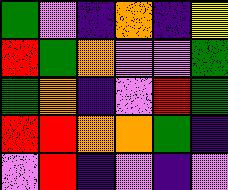[["green", "violet", "indigo", "orange", "indigo", "yellow"], ["red", "green", "orange", "violet", "violet", "green"], ["green", "orange", "indigo", "violet", "red", "green"], ["red", "red", "orange", "orange", "green", "indigo"], ["violet", "red", "indigo", "violet", "indigo", "violet"]]